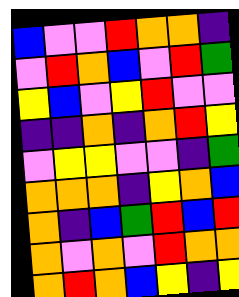[["blue", "violet", "violet", "red", "orange", "orange", "indigo"], ["violet", "red", "orange", "blue", "violet", "red", "green"], ["yellow", "blue", "violet", "yellow", "red", "violet", "violet"], ["indigo", "indigo", "orange", "indigo", "orange", "red", "yellow"], ["violet", "yellow", "yellow", "violet", "violet", "indigo", "green"], ["orange", "orange", "orange", "indigo", "yellow", "orange", "blue"], ["orange", "indigo", "blue", "green", "red", "blue", "red"], ["orange", "violet", "orange", "violet", "red", "orange", "orange"], ["orange", "red", "orange", "blue", "yellow", "indigo", "yellow"]]